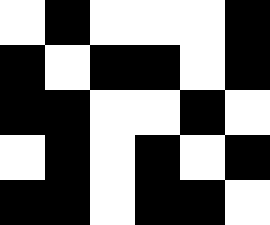[["white", "black", "white", "white", "white", "black"], ["black", "white", "black", "black", "white", "black"], ["black", "black", "white", "white", "black", "white"], ["white", "black", "white", "black", "white", "black"], ["black", "black", "white", "black", "black", "white"]]